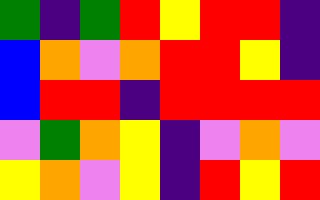[["green", "indigo", "green", "red", "yellow", "red", "red", "indigo"], ["blue", "orange", "violet", "orange", "red", "red", "yellow", "indigo"], ["blue", "red", "red", "indigo", "red", "red", "red", "red"], ["violet", "green", "orange", "yellow", "indigo", "violet", "orange", "violet"], ["yellow", "orange", "violet", "yellow", "indigo", "red", "yellow", "red"]]